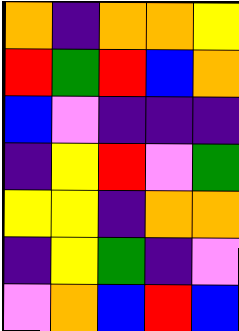[["orange", "indigo", "orange", "orange", "yellow"], ["red", "green", "red", "blue", "orange"], ["blue", "violet", "indigo", "indigo", "indigo"], ["indigo", "yellow", "red", "violet", "green"], ["yellow", "yellow", "indigo", "orange", "orange"], ["indigo", "yellow", "green", "indigo", "violet"], ["violet", "orange", "blue", "red", "blue"]]